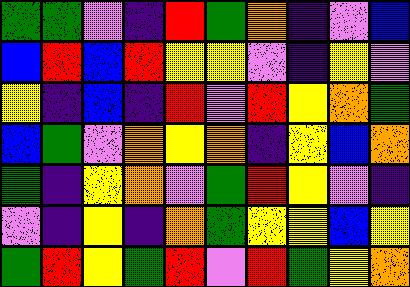[["green", "green", "violet", "indigo", "red", "green", "orange", "indigo", "violet", "blue"], ["blue", "red", "blue", "red", "yellow", "yellow", "violet", "indigo", "yellow", "violet"], ["yellow", "indigo", "blue", "indigo", "red", "violet", "red", "yellow", "orange", "green"], ["blue", "green", "violet", "orange", "yellow", "orange", "indigo", "yellow", "blue", "orange"], ["green", "indigo", "yellow", "orange", "violet", "green", "red", "yellow", "violet", "indigo"], ["violet", "indigo", "yellow", "indigo", "orange", "green", "yellow", "yellow", "blue", "yellow"], ["green", "red", "yellow", "green", "red", "violet", "red", "green", "yellow", "orange"]]